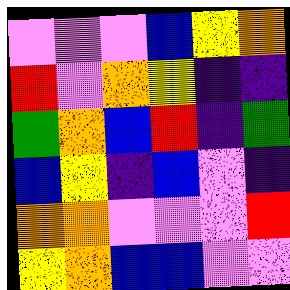[["violet", "violet", "violet", "blue", "yellow", "orange"], ["red", "violet", "orange", "yellow", "indigo", "indigo"], ["green", "orange", "blue", "red", "indigo", "green"], ["blue", "yellow", "indigo", "blue", "violet", "indigo"], ["orange", "orange", "violet", "violet", "violet", "red"], ["yellow", "orange", "blue", "blue", "violet", "violet"]]